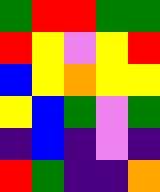[["green", "red", "red", "green", "green"], ["red", "yellow", "violet", "yellow", "red"], ["blue", "yellow", "orange", "yellow", "yellow"], ["yellow", "blue", "green", "violet", "green"], ["indigo", "blue", "indigo", "violet", "indigo"], ["red", "green", "indigo", "indigo", "orange"]]